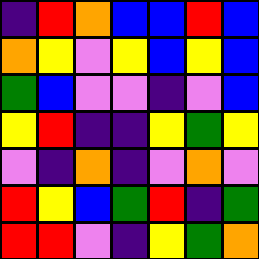[["indigo", "red", "orange", "blue", "blue", "red", "blue"], ["orange", "yellow", "violet", "yellow", "blue", "yellow", "blue"], ["green", "blue", "violet", "violet", "indigo", "violet", "blue"], ["yellow", "red", "indigo", "indigo", "yellow", "green", "yellow"], ["violet", "indigo", "orange", "indigo", "violet", "orange", "violet"], ["red", "yellow", "blue", "green", "red", "indigo", "green"], ["red", "red", "violet", "indigo", "yellow", "green", "orange"]]